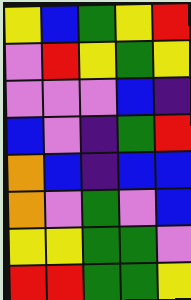[["yellow", "blue", "green", "yellow", "red"], ["violet", "red", "yellow", "green", "yellow"], ["violet", "violet", "violet", "blue", "indigo"], ["blue", "violet", "indigo", "green", "red"], ["orange", "blue", "indigo", "blue", "blue"], ["orange", "violet", "green", "violet", "blue"], ["yellow", "yellow", "green", "green", "violet"], ["red", "red", "green", "green", "yellow"]]